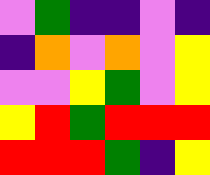[["violet", "green", "indigo", "indigo", "violet", "indigo"], ["indigo", "orange", "violet", "orange", "violet", "yellow"], ["violet", "violet", "yellow", "green", "violet", "yellow"], ["yellow", "red", "green", "red", "red", "red"], ["red", "red", "red", "green", "indigo", "yellow"]]